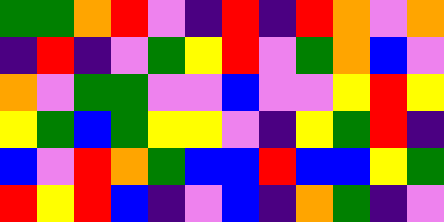[["green", "green", "orange", "red", "violet", "indigo", "red", "indigo", "red", "orange", "violet", "orange"], ["indigo", "red", "indigo", "violet", "green", "yellow", "red", "violet", "green", "orange", "blue", "violet"], ["orange", "violet", "green", "green", "violet", "violet", "blue", "violet", "violet", "yellow", "red", "yellow"], ["yellow", "green", "blue", "green", "yellow", "yellow", "violet", "indigo", "yellow", "green", "red", "indigo"], ["blue", "violet", "red", "orange", "green", "blue", "blue", "red", "blue", "blue", "yellow", "green"], ["red", "yellow", "red", "blue", "indigo", "violet", "blue", "indigo", "orange", "green", "indigo", "violet"]]